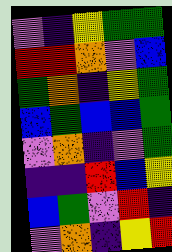[["violet", "indigo", "yellow", "green", "green"], ["red", "red", "orange", "violet", "blue"], ["green", "orange", "indigo", "yellow", "green"], ["blue", "green", "blue", "blue", "green"], ["violet", "orange", "indigo", "violet", "green"], ["indigo", "indigo", "red", "blue", "yellow"], ["blue", "green", "violet", "red", "indigo"], ["violet", "orange", "indigo", "yellow", "red"]]